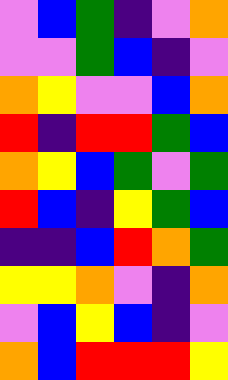[["violet", "blue", "green", "indigo", "violet", "orange"], ["violet", "violet", "green", "blue", "indigo", "violet"], ["orange", "yellow", "violet", "violet", "blue", "orange"], ["red", "indigo", "red", "red", "green", "blue"], ["orange", "yellow", "blue", "green", "violet", "green"], ["red", "blue", "indigo", "yellow", "green", "blue"], ["indigo", "indigo", "blue", "red", "orange", "green"], ["yellow", "yellow", "orange", "violet", "indigo", "orange"], ["violet", "blue", "yellow", "blue", "indigo", "violet"], ["orange", "blue", "red", "red", "red", "yellow"]]